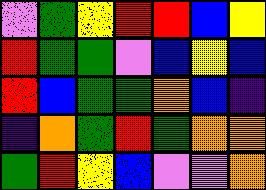[["violet", "green", "yellow", "red", "red", "blue", "yellow"], ["red", "green", "green", "violet", "blue", "yellow", "blue"], ["red", "blue", "green", "green", "orange", "blue", "indigo"], ["indigo", "orange", "green", "red", "green", "orange", "orange"], ["green", "red", "yellow", "blue", "violet", "violet", "orange"]]